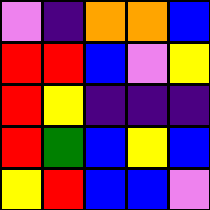[["violet", "indigo", "orange", "orange", "blue"], ["red", "red", "blue", "violet", "yellow"], ["red", "yellow", "indigo", "indigo", "indigo"], ["red", "green", "blue", "yellow", "blue"], ["yellow", "red", "blue", "blue", "violet"]]